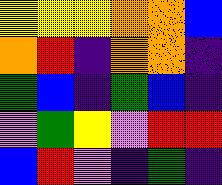[["yellow", "yellow", "yellow", "orange", "orange", "blue"], ["orange", "red", "indigo", "orange", "orange", "indigo"], ["green", "blue", "indigo", "green", "blue", "indigo"], ["violet", "green", "yellow", "violet", "red", "red"], ["blue", "red", "violet", "indigo", "green", "indigo"]]